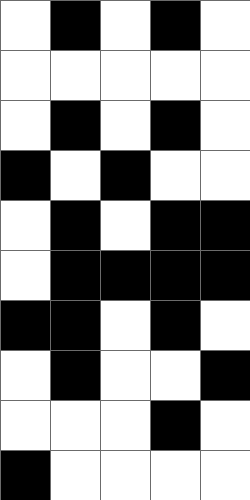[["white", "black", "white", "black", "white"], ["white", "white", "white", "white", "white"], ["white", "black", "white", "black", "white"], ["black", "white", "black", "white", "white"], ["white", "black", "white", "black", "black"], ["white", "black", "black", "black", "black"], ["black", "black", "white", "black", "white"], ["white", "black", "white", "white", "black"], ["white", "white", "white", "black", "white"], ["black", "white", "white", "white", "white"]]